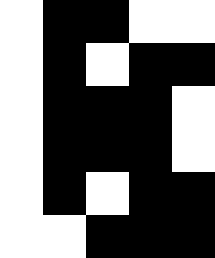[["white", "black", "black", "white", "white"], ["white", "black", "white", "black", "black"], ["white", "black", "black", "black", "white"], ["white", "black", "black", "black", "white"], ["white", "black", "white", "black", "black"], ["white", "white", "black", "black", "black"]]